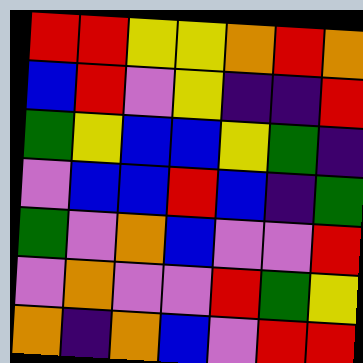[["red", "red", "yellow", "yellow", "orange", "red", "orange"], ["blue", "red", "violet", "yellow", "indigo", "indigo", "red"], ["green", "yellow", "blue", "blue", "yellow", "green", "indigo"], ["violet", "blue", "blue", "red", "blue", "indigo", "green"], ["green", "violet", "orange", "blue", "violet", "violet", "red"], ["violet", "orange", "violet", "violet", "red", "green", "yellow"], ["orange", "indigo", "orange", "blue", "violet", "red", "red"]]